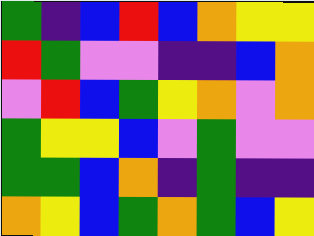[["green", "indigo", "blue", "red", "blue", "orange", "yellow", "yellow"], ["red", "green", "violet", "violet", "indigo", "indigo", "blue", "orange"], ["violet", "red", "blue", "green", "yellow", "orange", "violet", "orange"], ["green", "yellow", "yellow", "blue", "violet", "green", "violet", "violet"], ["green", "green", "blue", "orange", "indigo", "green", "indigo", "indigo"], ["orange", "yellow", "blue", "green", "orange", "green", "blue", "yellow"]]